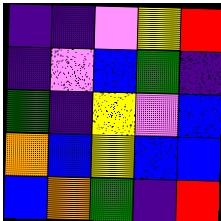[["indigo", "indigo", "violet", "yellow", "red"], ["indigo", "violet", "blue", "green", "indigo"], ["green", "indigo", "yellow", "violet", "blue"], ["orange", "blue", "yellow", "blue", "blue"], ["blue", "orange", "green", "indigo", "red"]]